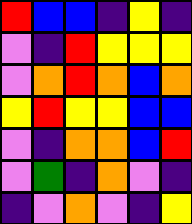[["red", "blue", "blue", "indigo", "yellow", "indigo"], ["violet", "indigo", "red", "yellow", "yellow", "yellow"], ["violet", "orange", "red", "orange", "blue", "orange"], ["yellow", "red", "yellow", "yellow", "blue", "blue"], ["violet", "indigo", "orange", "orange", "blue", "red"], ["violet", "green", "indigo", "orange", "violet", "indigo"], ["indigo", "violet", "orange", "violet", "indigo", "yellow"]]